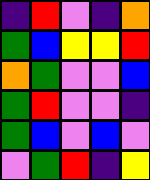[["indigo", "red", "violet", "indigo", "orange"], ["green", "blue", "yellow", "yellow", "red"], ["orange", "green", "violet", "violet", "blue"], ["green", "red", "violet", "violet", "indigo"], ["green", "blue", "violet", "blue", "violet"], ["violet", "green", "red", "indigo", "yellow"]]